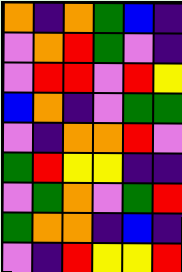[["orange", "indigo", "orange", "green", "blue", "indigo"], ["violet", "orange", "red", "green", "violet", "indigo"], ["violet", "red", "red", "violet", "red", "yellow"], ["blue", "orange", "indigo", "violet", "green", "green"], ["violet", "indigo", "orange", "orange", "red", "violet"], ["green", "red", "yellow", "yellow", "indigo", "indigo"], ["violet", "green", "orange", "violet", "green", "red"], ["green", "orange", "orange", "indigo", "blue", "indigo"], ["violet", "indigo", "red", "yellow", "yellow", "red"]]